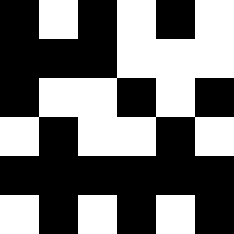[["black", "white", "black", "white", "black", "white"], ["black", "black", "black", "white", "white", "white"], ["black", "white", "white", "black", "white", "black"], ["white", "black", "white", "white", "black", "white"], ["black", "black", "black", "black", "black", "black"], ["white", "black", "white", "black", "white", "black"]]